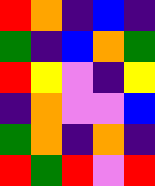[["red", "orange", "indigo", "blue", "indigo"], ["green", "indigo", "blue", "orange", "green"], ["red", "yellow", "violet", "indigo", "yellow"], ["indigo", "orange", "violet", "violet", "blue"], ["green", "orange", "indigo", "orange", "indigo"], ["red", "green", "red", "violet", "red"]]